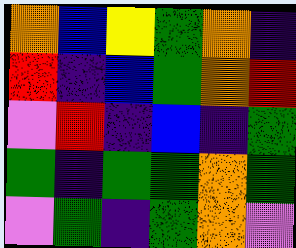[["orange", "blue", "yellow", "green", "orange", "indigo"], ["red", "indigo", "blue", "green", "orange", "red"], ["violet", "red", "indigo", "blue", "indigo", "green"], ["green", "indigo", "green", "green", "orange", "green"], ["violet", "green", "indigo", "green", "orange", "violet"]]